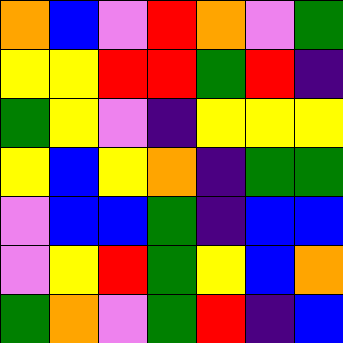[["orange", "blue", "violet", "red", "orange", "violet", "green"], ["yellow", "yellow", "red", "red", "green", "red", "indigo"], ["green", "yellow", "violet", "indigo", "yellow", "yellow", "yellow"], ["yellow", "blue", "yellow", "orange", "indigo", "green", "green"], ["violet", "blue", "blue", "green", "indigo", "blue", "blue"], ["violet", "yellow", "red", "green", "yellow", "blue", "orange"], ["green", "orange", "violet", "green", "red", "indigo", "blue"]]